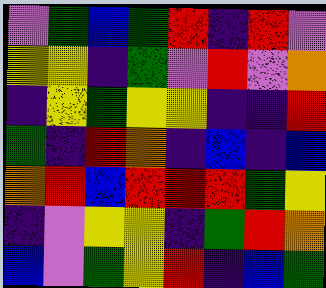[["violet", "green", "blue", "green", "red", "indigo", "red", "violet"], ["yellow", "yellow", "indigo", "green", "violet", "red", "violet", "orange"], ["indigo", "yellow", "green", "yellow", "yellow", "indigo", "indigo", "red"], ["green", "indigo", "red", "orange", "indigo", "blue", "indigo", "blue"], ["orange", "red", "blue", "red", "red", "red", "green", "yellow"], ["indigo", "violet", "yellow", "yellow", "indigo", "green", "red", "orange"], ["blue", "violet", "green", "yellow", "red", "indigo", "blue", "green"]]